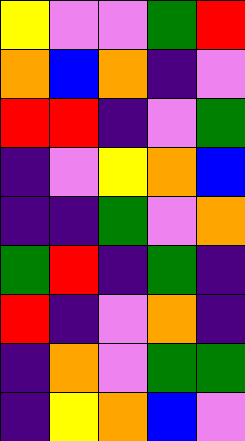[["yellow", "violet", "violet", "green", "red"], ["orange", "blue", "orange", "indigo", "violet"], ["red", "red", "indigo", "violet", "green"], ["indigo", "violet", "yellow", "orange", "blue"], ["indigo", "indigo", "green", "violet", "orange"], ["green", "red", "indigo", "green", "indigo"], ["red", "indigo", "violet", "orange", "indigo"], ["indigo", "orange", "violet", "green", "green"], ["indigo", "yellow", "orange", "blue", "violet"]]